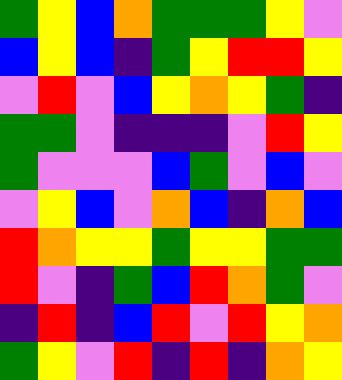[["green", "yellow", "blue", "orange", "green", "green", "green", "yellow", "violet"], ["blue", "yellow", "blue", "indigo", "green", "yellow", "red", "red", "yellow"], ["violet", "red", "violet", "blue", "yellow", "orange", "yellow", "green", "indigo"], ["green", "green", "violet", "indigo", "indigo", "indigo", "violet", "red", "yellow"], ["green", "violet", "violet", "violet", "blue", "green", "violet", "blue", "violet"], ["violet", "yellow", "blue", "violet", "orange", "blue", "indigo", "orange", "blue"], ["red", "orange", "yellow", "yellow", "green", "yellow", "yellow", "green", "green"], ["red", "violet", "indigo", "green", "blue", "red", "orange", "green", "violet"], ["indigo", "red", "indigo", "blue", "red", "violet", "red", "yellow", "orange"], ["green", "yellow", "violet", "red", "indigo", "red", "indigo", "orange", "yellow"]]